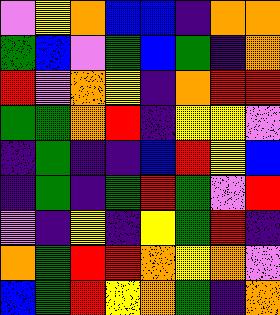[["violet", "yellow", "orange", "blue", "blue", "indigo", "orange", "orange"], ["green", "blue", "violet", "green", "blue", "green", "indigo", "orange"], ["red", "violet", "orange", "yellow", "indigo", "orange", "red", "red"], ["green", "green", "orange", "red", "indigo", "yellow", "yellow", "violet"], ["indigo", "green", "indigo", "indigo", "blue", "red", "yellow", "blue"], ["indigo", "green", "indigo", "green", "red", "green", "violet", "red"], ["violet", "indigo", "yellow", "indigo", "yellow", "green", "red", "indigo"], ["orange", "green", "red", "red", "orange", "yellow", "orange", "violet"], ["blue", "green", "red", "yellow", "orange", "green", "indigo", "orange"]]